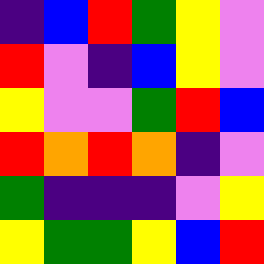[["indigo", "blue", "red", "green", "yellow", "violet"], ["red", "violet", "indigo", "blue", "yellow", "violet"], ["yellow", "violet", "violet", "green", "red", "blue"], ["red", "orange", "red", "orange", "indigo", "violet"], ["green", "indigo", "indigo", "indigo", "violet", "yellow"], ["yellow", "green", "green", "yellow", "blue", "red"]]